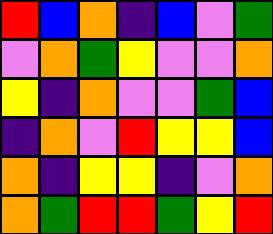[["red", "blue", "orange", "indigo", "blue", "violet", "green"], ["violet", "orange", "green", "yellow", "violet", "violet", "orange"], ["yellow", "indigo", "orange", "violet", "violet", "green", "blue"], ["indigo", "orange", "violet", "red", "yellow", "yellow", "blue"], ["orange", "indigo", "yellow", "yellow", "indigo", "violet", "orange"], ["orange", "green", "red", "red", "green", "yellow", "red"]]